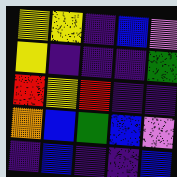[["yellow", "yellow", "indigo", "blue", "violet"], ["yellow", "indigo", "indigo", "indigo", "green"], ["red", "yellow", "red", "indigo", "indigo"], ["orange", "blue", "green", "blue", "violet"], ["indigo", "blue", "indigo", "indigo", "blue"]]